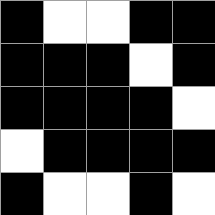[["black", "white", "white", "black", "black"], ["black", "black", "black", "white", "black"], ["black", "black", "black", "black", "white"], ["white", "black", "black", "black", "black"], ["black", "white", "white", "black", "white"]]